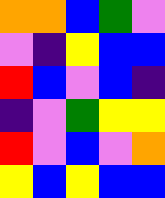[["orange", "orange", "blue", "green", "violet"], ["violet", "indigo", "yellow", "blue", "blue"], ["red", "blue", "violet", "blue", "indigo"], ["indigo", "violet", "green", "yellow", "yellow"], ["red", "violet", "blue", "violet", "orange"], ["yellow", "blue", "yellow", "blue", "blue"]]